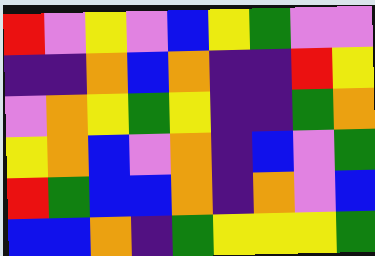[["red", "violet", "yellow", "violet", "blue", "yellow", "green", "violet", "violet"], ["indigo", "indigo", "orange", "blue", "orange", "indigo", "indigo", "red", "yellow"], ["violet", "orange", "yellow", "green", "yellow", "indigo", "indigo", "green", "orange"], ["yellow", "orange", "blue", "violet", "orange", "indigo", "blue", "violet", "green"], ["red", "green", "blue", "blue", "orange", "indigo", "orange", "violet", "blue"], ["blue", "blue", "orange", "indigo", "green", "yellow", "yellow", "yellow", "green"]]